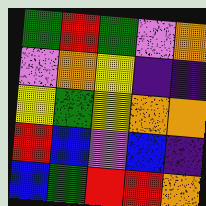[["green", "red", "green", "violet", "orange"], ["violet", "orange", "yellow", "indigo", "indigo"], ["yellow", "green", "yellow", "orange", "orange"], ["red", "blue", "violet", "blue", "indigo"], ["blue", "green", "red", "red", "orange"]]